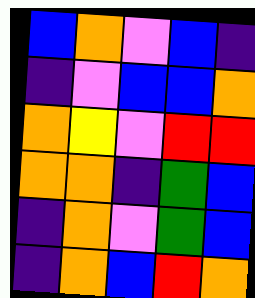[["blue", "orange", "violet", "blue", "indigo"], ["indigo", "violet", "blue", "blue", "orange"], ["orange", "yellow", "violet", "red", "red"], ["orange", "orange", "indigo", "green", "blue"], ["indigo", "orange", "violet", "green", "blue"], ["indigo", "orange", "blue", "red", "orange"]]